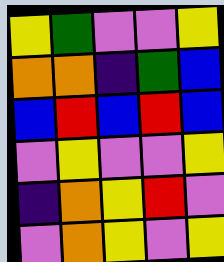[["yellow", "green", "violet", "violet", "yellow"], ["orange", "orange", "indigo", "green", "blue"], ["blue", "red", "blue", "red", "blue"], ["violet", "yellow", "violet", "violet", "yellow"], ["indigo", "orange", "yellow", "red", "violet"], ["violet", "orange", "yellow", "violet", "yellow"]]